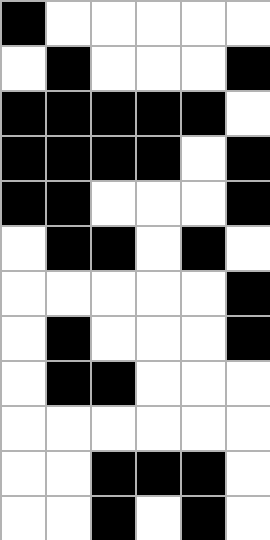[["black", "white", "white", "white", "white", "white"], ["white", "black", "white", "white", "white", "black"], ["black", "black", "black", "black", "black", "white"], ["black", "black", "black", "black", "white", "black"], ["black", "black", "white", "white", "white", "black"], ["white", "black", "black", "white", "black", "white"], ["white", "white", "white", "white", "white", "black"], ["white", "black", "white", "white", "white", "black"], ["white", "black", "black", "white", "white", "white"], ["white", "white", "white", "white", "white", "white"], ["white", "white", "black", "black", "black", "white"], ["white", "white", "black", "white", "black", "white"]]